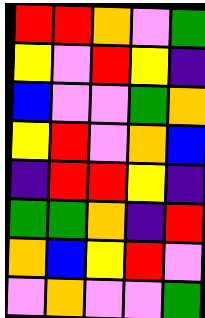[["red", "red", "orange", "violet", "green"], ["yellow", "violet", "red", "yellow", "indigo"], ["blue", "violet", "violet", "green", "orange"], ["yellow", "red", "violet", "orange", "blue"], ["indigo", "red", "red", "yellow", "indigo"], ["green", "green", "orange", "indigo", "red"], ["orange", "blue", "yellow", "red", "violet"], ["violet", "orange", "violet", "violet", "green"]]